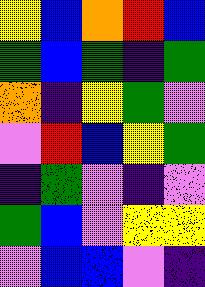[["yellow", "blue", "orange", "red", "blue"], ["green", "blue", "green", "indigo", "green"], ["orange", "indigo", "yellow", "green", "violet"], ["violet", "red", "blue", "yellow", "green"], ["indigo", "green", "violet", "indigo", "violet"], ["green", "blue", "violet", "yellow", "yellow"], ["violet", "blue", "blue", "violet", "indigo"]]